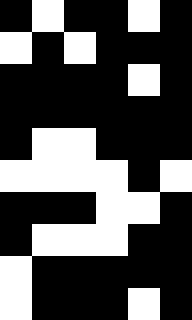[["black", "white", "black", "black", "white", "black"], ["white", "black", "white", "black", "black", "black"], ["black", "black", "black", "black", "white", "black"], ["black", "black", "black", "black", "black", "black"], ["black", "white", "white", "black", "black", "black"], ["white", "white", "white", "white", "black", "white"], ["black", "black", "black", "white", "white", "black"], ["black", "white", "white", "white", "black", "black"], ["white", "black", "black", "black", "black", "black"], ["white", "black", "black", "black", "white", "black"]]